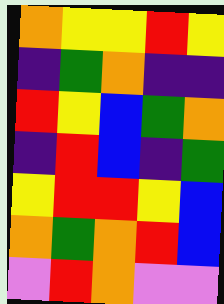[["orange", "yellow", "yellow", "red", "yellow"], ["indigo", "green", "orange", "indigo", "indigo"], ["red", "yellow", "blue", "green", "orange"], ["indigo", "red", "blue", "indigo", "green"], ["yellow", "red", "red", "yellow", "blue"], ["orange", "green", "orange", "red", "blue"], ["violet", "red", "orange", "violet", "violet"]]